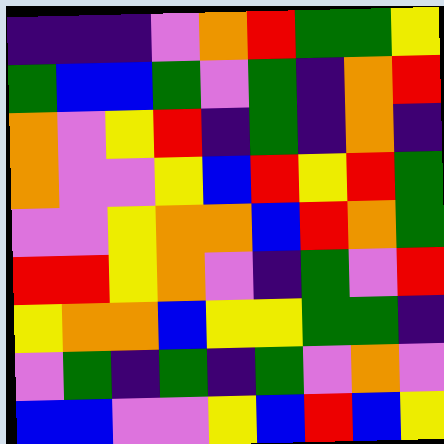[["indigo", "indigo", "indigo", "violet", "orange", "red", "green", "green", "yellow"], ["green", "blue", "blue", "green", "violet", "green", "indigo", "orange", "red"], ["orange", "violet", "yellow", "red", "indigo", "green", "indigo", "orange", "indigo"], ["orange", "violet", "violet", "yellow", "blue", "red", "yellow", "red", "green"], ["violet", "violet", "yellow", "orange", "orange", "blue", "red", "orange", "green"], ["red", "red", "yellow", "orange", "violet", "indigo", "green", "violet", "red"], ["yellow", "orange", "orange", "blue", "yellow", "yellow", "green", "green", "indigo"], ["violet", "green", "indigo", "green", "indigo", "green", "violet", "orange", "violet"], ["blue", "blue", "violet", "violet", "yellow", "blue", "red", "blue", "yellow"]]